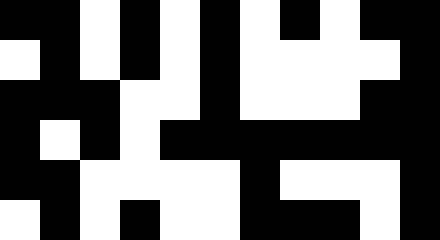[["black", "black", "white", "black", "white", "black", "white", "black", "white", "black", "black"], ["white", "black", "white", "black", "white", "black", "white", "white", "white", "white", "black"], ["black", "black", "black", "white", "white", "black", "white", "white", "white", "black", "black"], ["black", "white", "black", "white", "black", "black", "black", "black", "black", "black", "black"], ["black", "black", "white", "white", "white", "white", "black", "white", "white", "white", "black"], ["white", "black", "white", "black", "white", "white", "black", "black", "black", "white", "black"]]